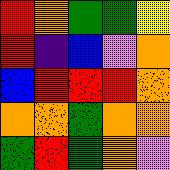[["red", "orange", "green", "green", "yellow"], ["red", "indigo", "blue", "violet", "orange"], ["blue", "red", "red", "red", "orange"], ["orange", "orange", "green", "orange", "orange"], ["green", "red", "green", "orange", "violet"]]